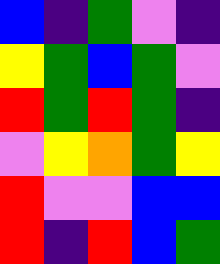[["blue", "indigo", "green", "violet", "indigo"], ["yellow", "green", "blue", "green", "violet"], ["red", "green", "red", "green", "indigo"], ["violet", "yellow", "orange", "green", "yellow"], ["red", "violet", "violet", "blue", "blue"], ["red", "indigo", "red", "blue", "green"]]